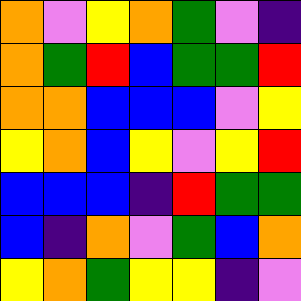[["orange", "violet", "yellow", "orange", "green", "violet", "indigo"], ["orange", "green", "red", "blue", "green", "green", "red"], ["orange", "orange", "blue", "blue", "blue", "violet", "yellow"], ["yellow", "orange", "blue", "yellow", "violet", "yellow", "red"], ["blue", "blue", "blue", "indigo", "red", "green", "green"], ["blue", "indigo", "orange", "violet", "green", "blue", "orange"], ["yellow", "orange", "green", "yellow", "yellow", "indigo", "violet"]]